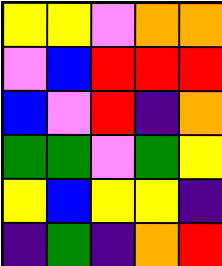[["yellow", "yellow", "violet", "orange", "orange"], ["violet", "blue", "red", "red", "red"], ["blue", "violet", "red", "indigo", "orange"], ["green", "green", "violet", "green", "yellow"], ["yellow", "blue", "yellow", "yellow", "indigo"], ["indigo", "green", "indigo", "orange", "red"]]